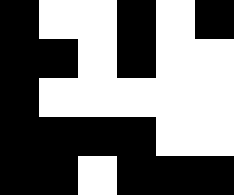[["black", "white", "white", "black", "white", "black"], ["black", "black", "white", "black", "white", "white"], ["black", "white", "white", "white", "white", "white"], ["black", "black", "black", "black", "white", "white"], ["black", "black", "white", "black", "black", "black"]]